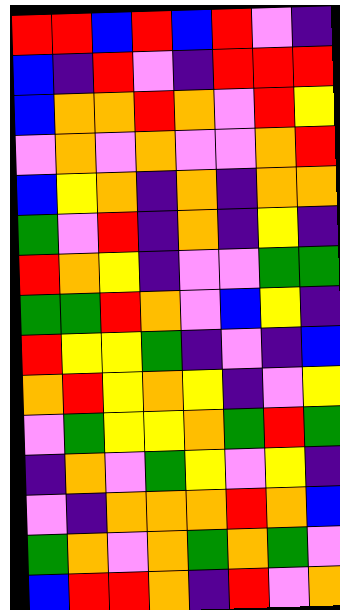[["red", "red", "blue", "red", "blue", "red", "violet", "indigo"], ["blue", "indigo", "red", "violet", "indigo", "red", "red", "red"], ["blue", "orange", "orange", "red", "orange", "violet", "red", "yellow"], ["violet", "orange", "violet", "orange", "violet", "violet", "orange", "red"], ["blue", "yellow", "orange", "indigo", "orange", "indigo", "orange", "orange"], ["green", "violet", "red", "indigo", "orange", "indigo", "yellow", "indigo"], ["red", "orange", "yellow", "indigo", "violet", "violet", "green", "green"], ["green", "green", "red", "orange", "violet", "blue", "yellow", "indigo"], ["red", "yellow", "yellow", "green", "indigo", "violet", "indigo", "blue"], ["orange", "red", "yellow", "orange", "yellow", "indigo", "violet", "yellow"], ["violet", "green", "yellow", "yellow", "orange", "green", "red", "green"], ["indigo", "orange", "violet", "green", "yellow", "violet", "yellow", "indigo"], ["violet", "indigo", "orange", "orange", "orange", "red", "orange", "blue"], ["green", "orange", "violet", "orange", "green", "orange", "green", "violet"], ["blue", "red", "red", "orange", "indigo", "red", "violet", "orange"]]